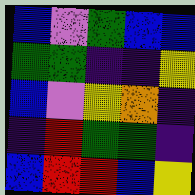[["blue", "violet", "green", "blue", "blue"], ["green", "green", "indigo", "indigo", "yellow"], ["blue", "violet", "yellow", "orange", "indigo"], ["indigo", "red", "green", "green", "indigo"], ["blue", "red", "red", "blue", "yellow"]]